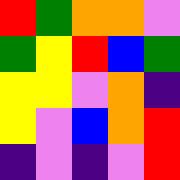[["red", "green", "orange", "orange", "violet"], ["green", "yellow", "red", "blue", "green"], ["yellow", "yellow", "violet", "orange", "indigo"], ["yellow", "violet", "blue", "orange", "red"], ["indigo", "violet", "indigo", "violet", "red"]]